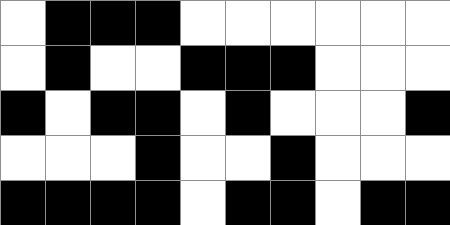[["white", "black", "black", "black", "white", "white", "white", "white", "white", "white"], ["white", "black", "white", "white", "black", "black", "black", "white", "white", "white"], ["black", "white", "black", "black", "white", "black", "white", "white", "white", "black"], ["white", "white", "white", "black", "white", "white", "black", "white", "white", "white"], ["black", "black", "black", "black", "white", "black", "black", "white", "black", "black"]]